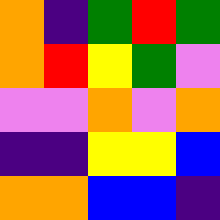[["orange", "indigo", "green", "red", "green"], ["orange", "red", "yellow", "green", "violet"], ["violet", "violet", "orange", "violet", "orange"], ["indigo", "indigo", "yellow", "yellow", "blue"], ["orange", "orange", "blue", "blue", "indigo"]]